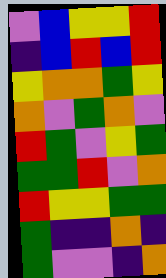[["violet", "blue", "yellow", "yellow", "red"], ["indigo", "blue", "red", "blue", "red"], ["yellow", "orange", "orange", "green", "yellow"], ["orange", "violet", "green", "orange", "violet"], ["red", "green", "violet", "yellow", "green"], ["green", "green", "red", "violet", "orange"], ["red", "yellow", "yellow", "green", "green"], ["green", "indigo", "indigo", "orange", "indigo"], ["green", "violet", "violet", "indigo", "orange"]]